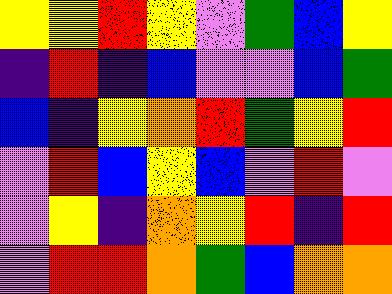[["yellow", "yellow", "red", "yellow", "violet", "green", "blue", "yellow"], ["indigo", "red", "indigo", "blue", "violet", "violet", "blue", "green"], ["blue", "indigo", "yellow", "orange", "red", "green", "yellow", "red"], ["violet", "red", "blue", "yellow", "blue", "violet", "red", "violet"], ["violet", "yellow", "indigo", "orange", "yellow", "red", "indigo", "red"], ["violet", "red", "red", "orange", "green", "blue", "orange", "orange"]]